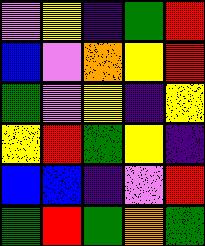[["violet", "yellow", "indigo", "green", "red"], ["blue", "violet", "orange", "yellow", "red"], ["green", "violet", "yellow", "indigo", "yellow"], ["yellow", "red", "green", "yellow", "indigo"], ["blue", "blue", "indigo", "violet", "red"], ["green", "red", "green", "orange", "green"]]